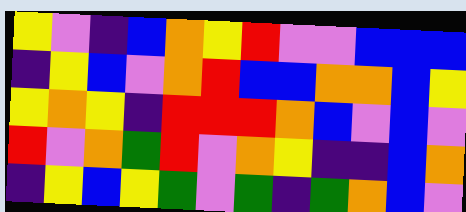[["yellow", "violet", "indigo", "blue", "orange", "yellow", "red", "violet", "violet", "blue", "blue", "blue"], ["indigo", "yellow", "blue", "violet", "orange", "red", "blue", "blue", "orange", "orange", "blue", "yellow"], ["yellow", "orange", "yellow", "indigo", "red", "red", "red", "orange", "blue", "violet", "blue", "violet"], ["red", "violet", "orange", "green", "red", "violet", "orange", "yellow", "indigo", "indigo", "blue", "orange"], ["indigo", "yellow", "blue", "yellow", "green", "violet", "green", "indigo", "green", "orange", "blue", "violet"]]